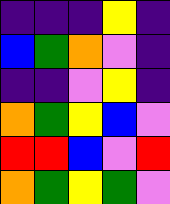[["indigo", "indigo", "indigo", "yellow", "indigo"], ["blue", "green", "orange", "violet", "indigo"], ["indigo", "indigo", "violet", "yellow", "indigo"], ["orange", "green", "yellow", "blue", "violet"], ["red", "red", "blue", "violet", "red"], ["orange", "green", "yellow", "green", "violet"]]